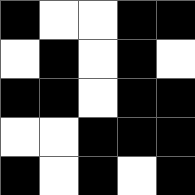[["black", "white", "white", "black", "black"], ["white", "black", "white", "black", "white"], ["black", "black", "white", "black", "black"], ["white", "white", "black", "black", "black"], ["black", "white", "black", "white", "black"]]